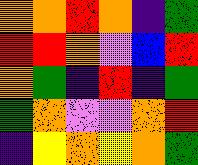[["orange", "orange", "red", "orange", "indigo", "green"], ["red", "red", "orange", "violet", "blue", "red"], ["orange", "green", "indigo", "red", "indigo", "green"], ["green", "orange", "violet", "violet", "orange", "red"], ["indigo", "yellow", "orange", "yellow", "orange", "green"]]